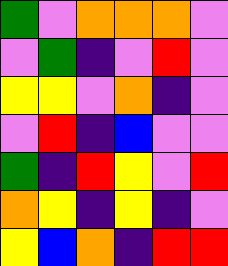[["green", "violet", "orange", "orange", "orange", "violet"], ["violet", "green", "indigo", "violet", "red", "violet"], ["yellow", "yellow", "violet", "orange", "indigo", "violet"], ["violet", "red", "indigo", "blue", "violet", "violet"], ["green", "indigo", "red", "yellow", "violet", "red"], ["orange", "yellow", "indigo", "yellow", "indigo", "violet"], ["yellow", "blue", "orange", "indigo", "red", "red"]]